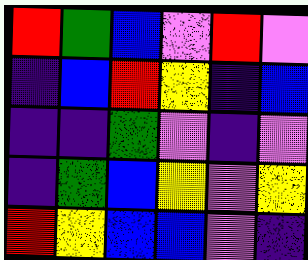[["red", "green", "blue", "violet", "red", "violet"], ["indigo", "blue", "red", "yellow", "indigo", "blue"], ["indigo", "indigo", "green", "violet", "indigo", "violet"], ["indigo", "green", "blue", "yellow", "violet", "yellow"], ["red", "yellow", "blue", "blue", "violet", "indigo"]]